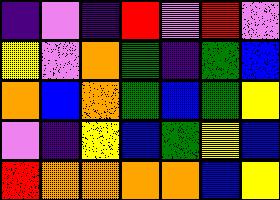[["indigo", "violet", "indigo", "red", "violet", "red", "violet"], ["yellow", "violet", "orange", "green", "indigo", "green", "blue"], ["orange", "blue", "orange", "green", "blue", "green", "yellow"], ["violet", "indigo", "yellow", "blue", "green", "yellow", "blue"], ["red", "orange", "orange", "orange", "orange", "blue", "yellow"]]